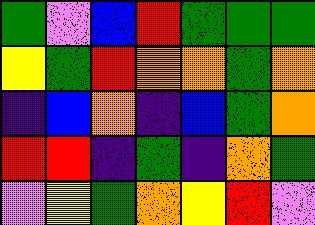[["green", "violet", "blue", "red", "green", "green", "green"], ["yellow", "green", "red", "orange", "orange", "green", "orange"], ["indigo", "blue", "orange", "indigo", "blue", "green", "orange"], ["red", "red", "indigo", "green", "indigo", "orange", "green"], ["violet", "yellow", "green", "orange", "yellow", "red", "violet"]]